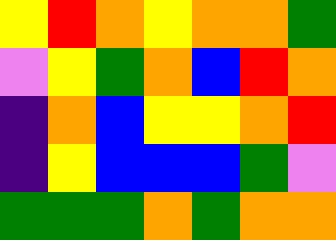[["yellow", "red", "orange", "yellow", "orange", "orange", "green"], ["violet", "yellow", "green", "orange", "blue", "red", "orange"], ["indigo", "orange", "blue", "yellow", "yellow", "orange", "red"], ["indigo", "yellow", "blue", "blue", "blue", "green", "violet"], ["green", "green", "green", "orange", "green", "orange", "orange"]]